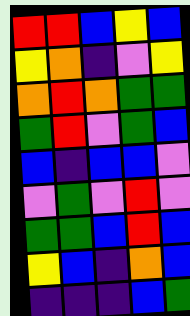[["red", "red", "blue", "yellow", "blue"], ["yellow", "orange", "indigo", "violet", "yellow"], ["orange", "red", "orange", "green", "green"], ["green", "red", "violet", "green", "blue"], ["blue", "indigo", "blue", "blue", "violet"], ["violet", "green", "violet", "red", "violet"], ["green", "green", "blue", "red", "blue"], ["yellow", "blue", "indigo", "orange", "blue"], ["indigo", "indigo", "indigo", "blue", "green"]]